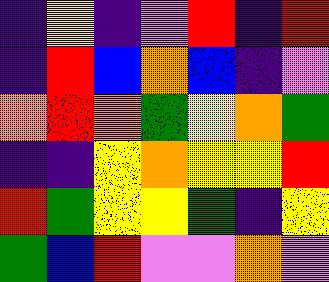[["indigo", "yellow", "indigo", "violet", "red", "indigo", "red"], ["indigo", "red", "blue", "orange", "blue", "indigo", "violet"], ["orange", "red", "orange", "green", "yellow", "orange", "green"], ["indigo", "indigo", "yellow", "orange", "yellow", "yellow", "red"], ["red", "green", "yellow", "yellow", "green", "indigo", "yellow"], ["green", "blue", "red", "violet", "violet", "orange", "violet"]]